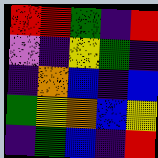[["red", "red", "green", "indigo", "red"], ["violet", "indigo", "yellow", "green", "indigo"], ["indigo", "orange", "blue", "indigo", "blue"], ["green", "yellow", "orange", "blue", "yellow"], ["indigo", "green", "blue", "indigo", "red"]]